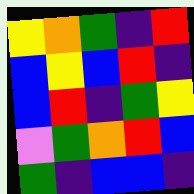[["yellow", "orange", "green", "indigo", "red"], ["blue", "yellow", "blue", "red", "indigo"], ["blue", "red", "indigo", "green", "yellow"], ["violet", "green", "orange", "red", "blue"], ["green", "indigo", "blue", "blue", "indigo"]]